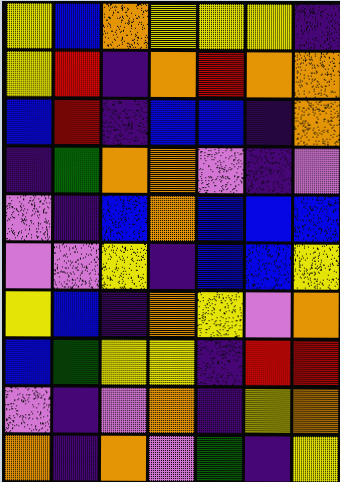[["yellow", "blue", "orange", "yellow", "yellow", "yellow", "indigo"], ["yellow", "red", "indigo", "orange", "red", "orange", "orange"], ["blue", "red", "indigo", "blue", "blue", "indigo", "orange"], ["indigo", "green", "orange", "orange", "violet", "indigo", "violet"], ["violet", "indigo", "blue", "orange", "blue", "blue", "blue"], ["violet", "violet", "yellow", "indigo", "blue", "blue", "yellow"], ["yellow", "blue", "indigo", "orange", "yellow", "violet", "orange"], ["blue", "green", "yellow", "yellow", "indigo", "red", "red"], ["violet", "indigo", "violet", "orange", "indigo", "yellow", "orange"], ["orange", "indigo", "orange", "violet", "green", "indigo", "yellow"]]